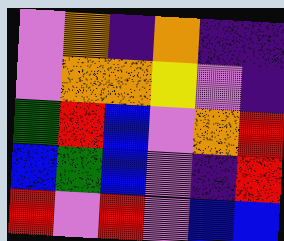[["violet", "orange", "indigo", "orange", "indigo", "indigo"], ["violet", "orange", "orange", "yellow", "violet", "indigo"], ["green", "red", "blue", "violet", "orange", "red"], ["blue", "green", "blue", "violet", "indigo", "red"], ["red", "violet", "red", "violet", "blue", "blue"]]